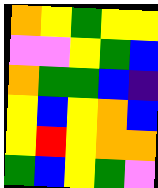[["orange", "yellow", "green", "yellow", "yellow"], ["violet", "violet", "yellow", "green", "blue"], ["orange", "green", "green", "blue", "indigo"], ["yellow", "blue", "yellow", "orange", "blue"], ["yellow", "red", "yellow", "orange", "orange"], ["green", "blue", "yellow", "green", "violet"]]